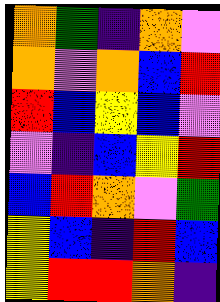[["orange", "green", "indigo", "orange", "violet"], ["orange", "violet", "orange", "blue", "red"], ["red", "blue", "yellow", "blue", "violet"], ["violet", "indigo", "blue", "yellow", "red"], ["blue", "red", "orange", "violet", "green"], ["yellow", "blue", "indigo", "red", "blue"], ["yellow", "red", "red", "orange", "indigo"]]